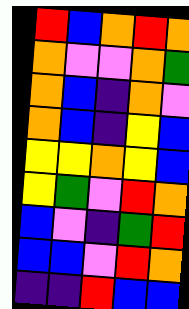[["red", "blue", "orange", "red", "orange"], ["orange", "violet", "violet", "orange", "green"], ["orange", "blue", "indigo", "orange", "violet"], ["orange", "blue", "indigo", "yellow", "blue"], ["yellow", "yellow", "orange", "yellow", "blue"], ["yellow", "green", "violet", "red", "orange"], ["blue", "violet", "indigo", "green", "red"], ["blue", "blue", "violet", "red", "orange"], ["indigo", "indigo", "red", "blue", "blue"]]